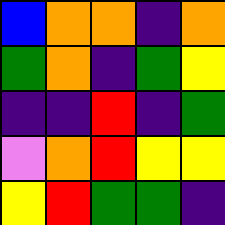[["blue", "orange", "orange", "indigo", "orange"], ["green", "orange", "indigo", "green", "yellow"], ["indigo", "indigo", "red", "indigo", "green"], ["violet", "orange", "red", "yellow", "yellow"], ["yellow", "red", "green", "green", "indigo"]]